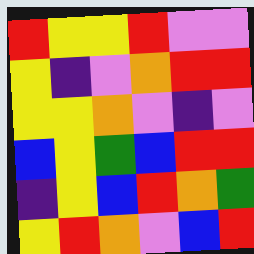[["red", "yellow", "yellow", "red", "violet", "violet"], ["yellow", "indigo", "violet", "orange", "red", "red"], ["yellow", "yellow", "orange", "violet", "indigo", "violet"], ["blue", "yellow", "green", "blue", "red", "red"], ["indigo", "yellow", "blue", "red", "orange", "green"], ["yellow", "red", "orange", "violet", "blue", "red"]]